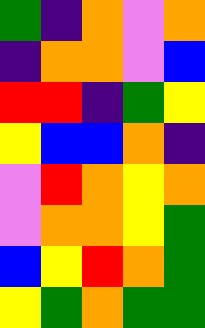[["green", "indigo", "orange", "violet", "orange"], ["indigo", "orange", "orange", "violet", "blue"], ["red", "red", "indigo", "green", "yellow"], ["yellow", "blue", "blue", "orange", "indigo"], ["violet", "red", "orange", "yellow", "orange"], ["violet", "orange", "orange", "yellow", "green"], ["blue", "yellow", "red", "orange", "green"], ["yellow", "green", "orange", "green", "green"]]